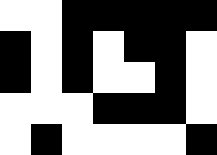[["white", "white", "black", "black", "black", "black", "black"], ["black", "white", "black", "white", "black", "black", "white"], ["black", "white", "black", "white", "white", "black", "white"], ["white", "white", "white", "black", "black", "black", "white"], ["white", "black", "white", "white", "white", "white", "black"]]